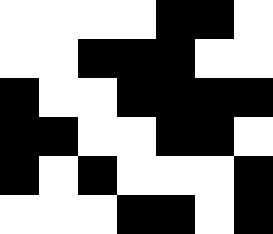[["white", "white", "white", "white", "black", "black", "white"], ["white", "white", "black", "black", "black", "white", "white"], ["black", "white", "white", "black", "black", "black", "black"], ["black", "black", "white", "white", "black", "black", "white"], ["black", "white", "black", "white", "white", "white", "black"], ["white", "white", "white", "black", "black", "white", "black"]]